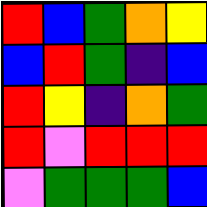[["red", "blue", "green", "orange", "yellow"], ["blue", "red", "green", "indigo", "blue"], ["red", "yellow", "indigo", "orange", "green"], ["red", "violet", "red", "red", "red"], ["violet", "green", "green", "green", "blue"]]